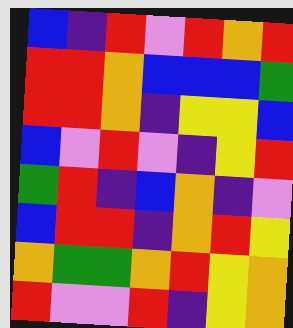[["blue", "indigo", "red", "violet", "red", "orange", "red"], ["red", "red", "orange", "blue", "blue", "blue", "green"], ["red", "red", "orange", "indigo", "yellow", "yellow", "blue"], ["blue", "violet", "red", "violet", "indigo", "yellow", "red"], ["green", "red", "indigo", "blue", "orange", "indigo", "violet"], ["blue", "red", "red", "indigo", "orange", "red", "yellow"], ["orange", "green", "green", "orange", "red", "yellow", "orange"], ["red", "violet", "violet", "red", "indigo", "yellow", "orange"]]